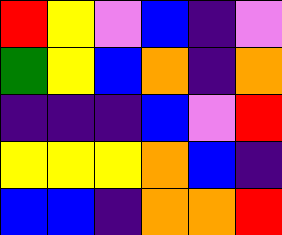[["red", "yellow", "violet", "blue", "indigo", "violet"], ["green", "yellow", "blue", "orange", "indigo", "orange"], ["indigo", "indigo", "indigo", "blue", "violet", "red"], ["yellow", "yellow", "yellow", "orange", "blue", "indigo"], ["blue", "blue", "indigo", "orange", "orange", "red"]]